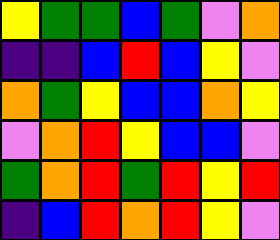[["yellow", "green", "green", "blue", "green", "violet", "orange"], ["indigo", "indigo", "blue", "red", "blue", "yellow", "violet"], ["orange", "green", "yellow", "blue", "blue", "orange", "yellow"], ["violet", "orange", "red", "yellow", "blue", "blue", "violet"], ["green", "orange", "red", "green", "red", "yellow", "red"], ["indigo", "blue", "red", "orange", "red", "yellow", "violet"]]